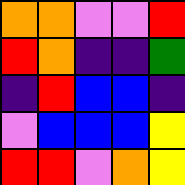[["orange", "orange", "violet", "violet", "red"], ["red", "orange", "indigo", "indigo", "green"], ["indigo", "red", "blue", "blue", "indigo"], ["violet", "blue", "blue", "blue", "yellow"], ["red", "red", "violet", "orange", "yellow"]]